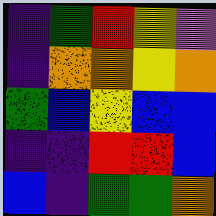[["indigo", "green", "red", "yellow", "violet"], ["indigo", "orange", "orange", "yellow", "orange"], ["green", "blue", "yellow", "blue", "blue"], ["indigo", "indigo", "red", "red", "blue"], ["blue", "indigo", "green", "green", "orange"]]